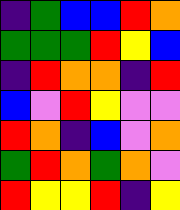[["indigo", "green", "blue", "blue", "red", "orange"], ["green", "green", "green", "red", "yellow", "blue"], ["indigo", "red", "orange", "orange", "indigo", "red"], ["blue", "violet", "red", "yellow", "violet", "violet"], ["red", "orange", "indigo", "blue", "violet", "orange"], ["green", "red", "orange", "green", "orange", "violet"], ["red", "yellow", "yellow", "red", "indigo", "yellow"]]